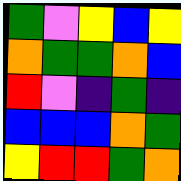[["green", "violet", "yellow", "blue", "yellow"], ["orange", "green", "green", "orange", "blue"], ["red", "violet", "indigo", "green", "indigo"], ["blue", "blue", "blue", "orange", "green"], ["yellow", "red", "red", "green", "orange"]]